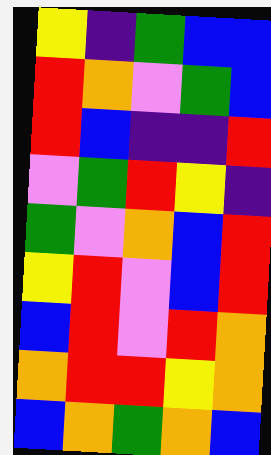[["yellow", "indigo", "green", "blue", "blue"], ["red", "orange", "violet", "green", "blue"], ["red", "blue", "indigo", "indigo", "red"], ["violet", "green", "red", "yellow", "indigo"], ["green", "violet", "orange", "blue", "red"], ["yellow", "red", "violet", "blue", "red"], ["blue", "red", "violet", "red", "orange"], ["orange", "red", "red", "yellow", "orange"], ["blue", "orange", "green", "orange", "blue"]]